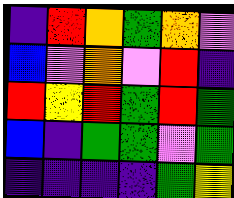[["indigo", "red", "orange", "green", "orange", "violet"], ["blue", "violet", "orange", "violet", "red", "indigo"], ["red", "yellow", "red", "green", "red", "green"], ["blue", "indigo", "green", "green", "violet", "green"], ["indigo", "indigo", "indigo", "indigo", "green", "yellow"]]